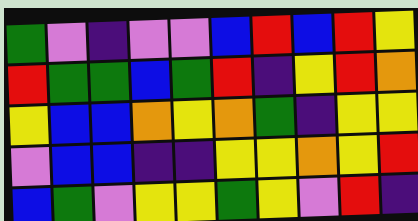[["green", "violet", "indigo", "violet", "violet", "blue", "red", "blue", "red", "yellow"], ["red", "green", "green", "blue", "green", "red", "indigo", "yellow", "red", "orange"], ["yellow", "blue", "blue", "orange", "yellow", "orange", "green", "indigo", "yellow", "yellow"], ["violet", "blue", "blue", "indigo", "indigo", "yellow", "yellow", "orange", "yellow", "red"], ["blue", "green", "violet", "yellow", "yellow", "green", "yellow", "violet", "red", "indigo"]]